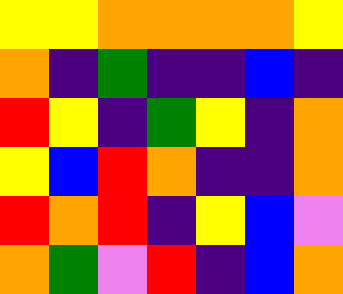[["yellow", "yellow", "orange", "orange", "orange", "orange", "yellow"], ["orange", "indigo", "green", "indigo", "indigo", "blue", "indigo"], ["red", "yellow", "indigo", "green", "yellow", "indigo", "orange"], ["yellow", "blue", "red", "orange", "indigo", "indigo", "orange"], ["red", "orange", "red", "indigo", "yellow", "blue", "violet"], ["orange", "green", "violet", "red", "indigo", "blue", "orange"]]